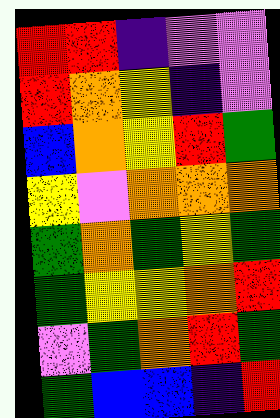[["red", "red", "indigo", "violet", "violet"], ["red", "orange", "yellow", "indigo", "violet"], ["blue", "orange", "yellow", "red", "green"], ["yellow", "violet", "orange", "orange", "orange"], ["green", "orange", "green", "yellow", "green"], ["green", "yellow", "yellow", "orange", "red"], ["violet", "green", "orange", "red", "green"], ["green", "blue", "blue", "indigo", "red"]]